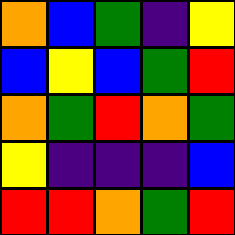[["orange", "blue", "green", "indigo", "yellow"], ["blue", "yellow", "blue", "green", "red"], ["orange", "green", "red", "orange", "green"], ["yellow", "indigo", "indigo", "indigo", "blue"], ["red", "red", "orange", "green", "red"]]